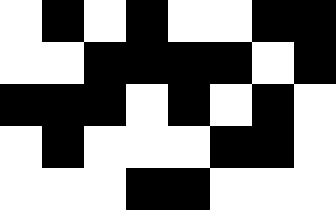[["white", "black", "white", "black", "white", "white", "black", "black"], ["white", "white", "black", "black", "black", "black", "white", "black"], ["black", "black", "black", "white", "black", "white", "black", "white"], ["white", "black", "white", "white", "white", "black", "black", "white"], ["white", "white", "white", "black", "black", "white", "white", "white"]]